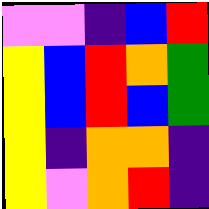[["violet", "violet", "indigo", "blue", "red"], ["yellow", "blue", "red", "orange", "green"], ["yellow", "blue", "red", "blue", "green"], ["yellow", "indigo", "orange", "orange", "indigo"], ["yellow", "violet", "orange", "red", "indigo"]]